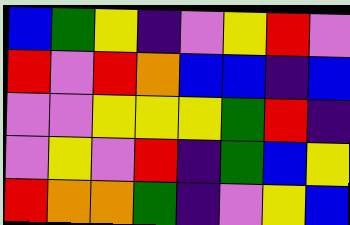[["blue", "green", "yellow", "indigo", "violet", "yellow", "red", "violet"], ["red", "violet", "red", "orange", "blue", "blue", "indigo", "blue"], ["violet", "violet", "yellow", "yellow", "yellow", "green", "red", "indigo"], ["violet", "yellow", "violet", "red", "indigo", "green", "blue", "yellow"], ["red", "orange", "orange", "green", "indigo", "violet", "yellow", "blue"]]